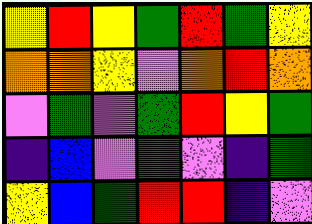[["yellow", "red", "yellow", "green", "red", "green", "yellow"], ["orange", "orange", "yellow", "violet", "orange", "red", "orange"], ["violet", "green", "violet", "green", "red", "yellow", "green"], ["indigo", "blue", "violet", "green", "violet", "indigo", "green"], ["yellow", "blue", "green", "red", "red", "indigo", "violet"]]